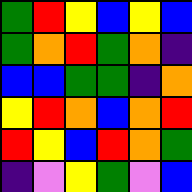[["green", "red", "yellow", "blue", "yellow", "blue"], ["green", "orange", "red", "green", "orange", "indigo"], ["blue", "blue", "green", "green", "indigo", "orange"], ["yellow", "red", "orange", "blue", "orange", "red"], ["red", "yellow", "blue", "red", "orange", "green"], ["indigo", "violet", "yellow", "green", "violet", "blue"]]